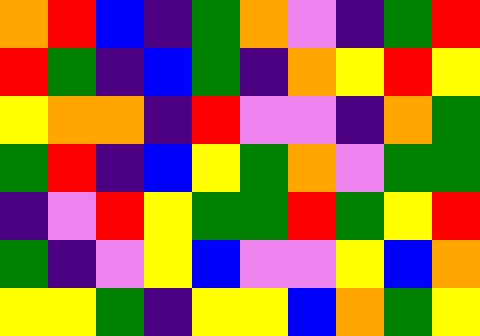[["orange", "red", "blue", "indigo", "green", "orange", "violet", "indigo", "green", "red"], ["red", "green", "indigo", "blue", "green", "indigo", "orange", "yellow", "red", "yellow"], ["yellow", "orange", "orange", "indigo", "red", "violet", "violet", "indigo", "orange", "green"], ["green", "red", "indigo", "blue", "yellow", "green", "orange", "violet", "green", "green"], ["indigo", "violet", "red", "yellow", "green", "green", "red", "green", "yellow", "red"], ["green", "indigo", "violet", "yellow", "blue", "violet", "violet", "yellow", "blue", "orange"], ["yellow", "yellow", "green", "indigo", "yellow", "yellow", "blue", "orange", "green", "yellow"]]